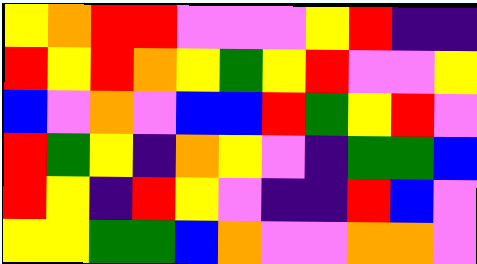[["yellow", "orange", "red", "red", "violet", "violet", "violet", "yellow", "red", "indigo", "indigo"], ["red", "yellow", "red", "orange", "yellow", "green", "yellow", "red", "violet", "violet", "yellow"], ["blue", "violet", "orange", "violet", "blue", "blue", "red", "green", "yellow", "red", "violet"], ["red", "green", "yellow", "indigo", "orange", "yellow", "violet", "indigo", "green", "green", "blue"], ["red", "yellow", "indigo", "red", "yellow", "violet", "indigo", "indigo", "red", "blue", "violet"], ["yellow", "yellow", "green", "green", "blue", "orange", "violet", "violet", "orange", "orange", "violet"]]